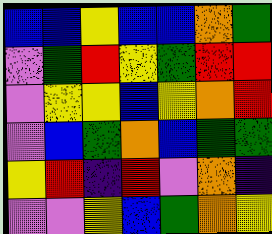[["blue", "blue", "yellow", "blue", "blue", "orange", "green"], ["violet", "green", "red", "yellow", "green", "red", "red"], ["violet", "yellow", "yellow", "blue", "yellow", "orange", "red"], ["violet", "blue", "green", "orange", "blue", "green", "green"], ["yellow", "red", "indigo", "red", "violet", "orange", "indigo"], ["violet", "violet", "yellow", "blue", "green", "orange", "yellow"]]